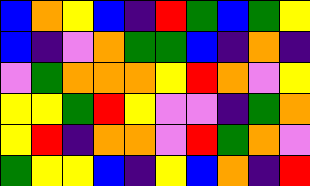[["blue", "orange", "yellow", "blue", "indigo", "red", "green", "blue", "green", "yellow"], ["blue", "indigo", "violet", "orange", "green", "green", "blue", "indigo", "orange", "indigo"], ["violet", "green", "orange", "orange", "orange", "yellow", "red", "orange", "violet", "yellow"], ["yellow", "yellow", "green", "red", "yellow", "violet", "violet", "indigo", "green", "orange"], ["yellow", "red", "indigo", "orange", "orange", "violet", "red", "green", "orange", "violet"], ["green", "yellow", "yellow", "blue", "indigo", "yellow", "blue", "orange", "indigo", "red"]]